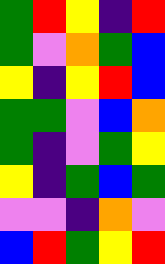[["green", "red", "yellow", "indigo", "red"], ["green", "violet", "orange", "green", "blue"], ["yellow", "indigo", "yellow", "red", "blue"], ["green", "green", "violet", "blue", "orange"], ["green", "indigo", "violet", "green", "yellow"], ["yellow", "indigo", "green", "blue", "green"], ["violet", "violet", "indigo", "orange", "violet"], ["blue", "red", "green", "yellow", "red"]]